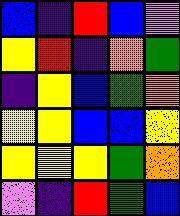[["blue", "indigo", "red", "blue", "violet"], ["yellow", "red", "indigo", "orange", "green"], ["indigo", "yellow", "blue", "green", "orange"], ["yellow", "yellow", "blue", "blue", "yellow"], ["yellow", "yellow", "yellow", "green", "orange"], ["violet", "indigo", "red", "green", "blue"]]